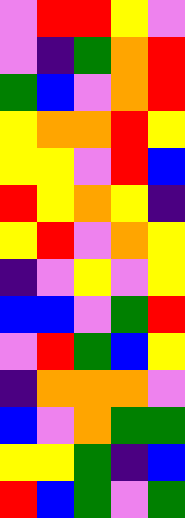[["violet", "red", "red", "yellow", "violet"], ["violet", "indigo", "green", "orange", "red"], ["green", "blue", "violet", "orange", "red"], ["yellow", "orange", "orange", "red", "yellow"], ["yellow", "yellow", "violet", "red", "blue"], ["red", "yellow", "orange", "yellow", "indigo"], ["yellow", "red", "violet", "orange", "yellow"], ["indigo", "violet", "yellow", "violet", "yellow"], ["blue", "blue", "violet", "green", "red"], ["violet", "red", "green", "blue", "yellow"], ["indigo", "orange", "orange", "orange", "violet"], ["blue", "violet", "orange", "green", "green"], ["yellow", "yellow", "green", "indigo", "blue"], ["red", "blue", "green", "violet", "green"]]